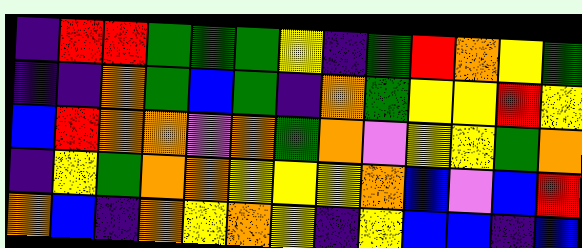[["indigo", "red", "red", "green", "green", "green", "yellow", "indigo", "green", "red", "orange", "yellow", "green"], ["indigo", "indigo", "orange", "green", "blue", "green", "indigo", "orange", "green", "yellow", "yellow", "red", "yellow"], ["blue", "red", "orange", "orange", "violet", "orange", "green", "orange", "violet", "yellow", "yellow", "green", "orange"], ["indigo", "yellow", "green", "orange", "orange", "yellow", "yellow", "yellow", "orange", "blue", "violet", "blue", "red"], ["orange", "blue", "indigo", "orange", "yellow", "orange", "yellow", "indigo", "yellow", "blue", "blue", "indigo", "blue"]]